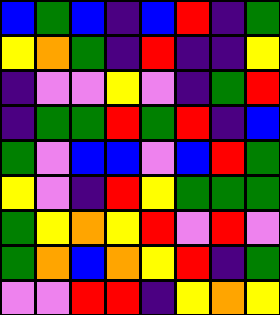[["blue", "green", "blue", "indigo", "blue", "red", "indigo", "green"], ["yellow", "orange", "green", "indigo", "red", "indigo", "indigo", "yellow"], ["indigo", "violet", "violet", "yellow", "violet", "indigo", "green", "red"], ["indigo", "green", "green", "red", "green", "red", "indigo", "blue"], ["green", "violet", "blue", "blue", "violet", "blue", "red", "green"], ["yellow", "violet", "indigo", "red", "yellow", "green", "green", "green"], ["green", "yellow", "orange", "yellow", "red", "violet", "red", "violet"], ["green", "orange", "blue", "orange", "yellow", "red", "indigo", "green"], ["violet", "violet", "red", "red", "indigo", "yellow", "orange", "yellow"]]